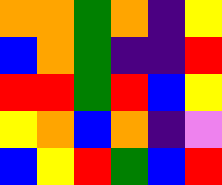[["orange", "orange", "green", "orange", "indigo", "yellow"], ["blue", "orange", "green", "indigo", "indigo", "red"], ["red", "red", "green", "red", "blue", "yellow"], ["yellow", "orange", "blue", "orange", "indigo", "violet"], ["blue", "yellow", "red", "green", "blue", "red"]]